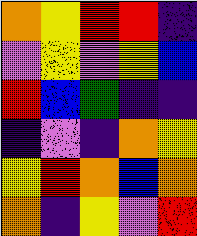[["orange", "yellow", "red", "red", "indigo"], ["violet", "yellow", "violet", "yellow", "blue"], ["red", "blue", "green", "indigo", "indigo"], ["indigo", "violet", "indigo", "orange", "yellow"], ["yellow", "red", "orange", "blue", "orange"], ["orange", "indigo", "yellow", "violet", "red"]]